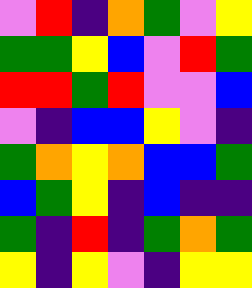[["violet", "red", "indigo", "orange", "green", "violet", "yellow"], ["green", "green", "yellow", "blue", "violet", "red", "green"], ["red", "red", "green", "red", "violet", "violet", "blue"], ["violet", "indigo", "blue", "blue", "yellow", "violet", "indigo"], ["green", "orange", "yellow", "orange", "blue", "blue", "green"], ["blue", "green", "yellow", "indigo", "blue", "indigo", "indigo"], ["green", "indigo", "red", "indigo", "green", "orange", "green"], ["yellow", "indigo", "yellow", "violet", "indigo", "yellow", "yellow"]]